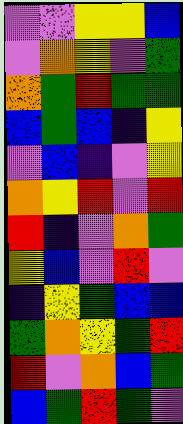[["violet", "violet", "yellow", "yellow", "blue"], ["violet", "orange", "yellow", "violet", "green"], ["orange", "green", "red", "green", "green"], ["blue", "green", "blue", "indigo", "yellow"], ["violet", "blue", "indigo", "violet", "yellow"], ["orange", "yellow", "red", "violet", "red"], ["red", "indigo", "violet", "orange", "green"], ["yellow", "blue", "violet", "red", "violet"], ["indigo", "yellow", "green", "blue", "blue"], ["green", "orange", "yellow", "green", "red"], ["red", "violet", "orange", "blue", "green"], ["blue", "green", "red", "green", "violet"]]